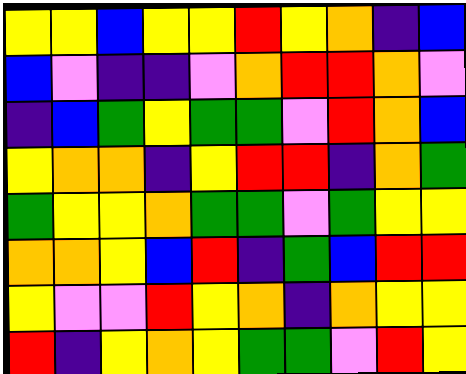[["yellow", "yellow", "blue", "yellow", "yellow", "red", "yellow", "orange", "indigo", "blue"], ["blue", "violet", "indigo", "indigo", "violet", "orange", "red", "red", "orange", "violet"], ["indigo", "blue", "green", "yellow", "green", "green", "violet", "red", "orange", "blue"], ["yellow", "orange", "orange", "indigo", "yellow", "red", "red", "indigo", "orange", "green"], ["green", "yellow", "yellow", "orange", "green", "green", "violet", "green", "yellow", "yellow"], ["orange", "orange", "yellow", "blue", "red", "indigo", "green", "blue", "red", "red"], ["yellow", "violet", "violet", "red", "yellow", "orange", "indigo", "orange", "yellow", "yellow"], ["red", "indigo", "yellow", "orange", "yellow", "green", "green", "violet", "red", "yellow"]]